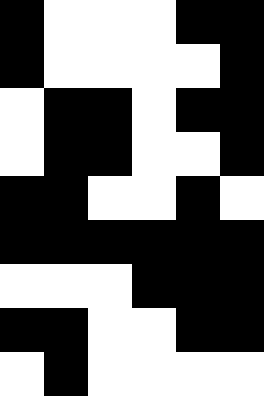[["black", "white", "white", "white", "black", "black"], ["black", "white", "white", "white", "white", "black"], ["white", "black", "black", "white", "black", "black"], ["white", "black", "black", "white", "white", "black"], ["black", "black", "white", "white", "black", "white"], ["black", "black", "black", "black", "black", "black"], ["white", "white", "white", "black", "black", "black"], ["black", "black", "white", "white", "black", "black"], ["white", "black", "white", "white", "white", "white"]]